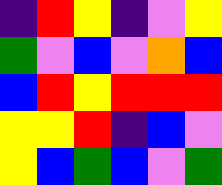[["indigo", "red", "yellow", "indigo", "violet", "yellow"], ["green", "violet", "blue", "violet", "orange", "blue"], ["blue", "red", "yellow", "red", "red", "red"], ["yellow", "yellow", "red", "indigo", "blue", "violet"], ["yellow", "blue", "green", "blue", "violet", "green"]]